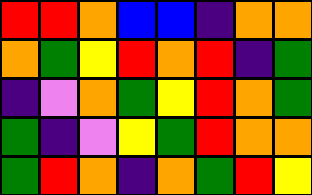[["red", "red", "orange", "blue", "blue", "indigo", "orange", "orange"], ["orange", "green", "yellow", "red", "orange", "red", "indigo", "green"], ["indigo", "violet", "orange", "green", "yellow", "red", "orange", "green"], ["green", "indigo", "violet", "yellow", "green", "red", "orange", "orange"], ["green", "red", "orange", "indigo", "orange", "green", "red", "yellow"]]